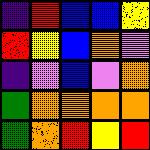[["indigo", "red", "blue", "blue", "yellow"], ["red", "yellow", "blue", "orange", "violet"], ["indigo", "violet", "blue", "violet", "orange"], ["green", "orange", "orange", "orange", "orange"], ["green", "orange", "red", "yellow", "red"]]